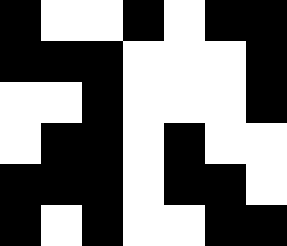[["black", "white", "white", "black", "white", "black", "black"], ["black", "black", "black", "white", "white", "white", "black"], ["white", "white", "black", "white", "white", "white", "black"], ["white", "black", "black", "white", "black", "white", "white"], ["black", "black", "black", "white", "black", "black", "white"], ["black", "white", "black", "white", "white", "black", "black"]]